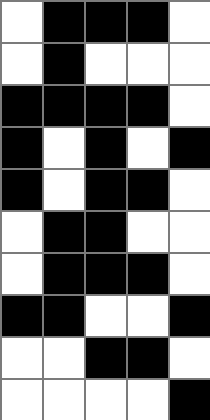[["white", "black", "black", "black", "white"], ["white", "black", "white", "white", "white"], ["black", "black", "black", "black", "white"], ["black", "white", "black", "white", "black"], ["black", "white", "black", "black", "white"], ["white", "black", "black", "white", "white"], ["white", "black", "black", "black", "white"], ["black", "black", "white", "white", "black"], ["white", "white", "black", "black", "white"], ["white", "white", "white", "white", "black"]]